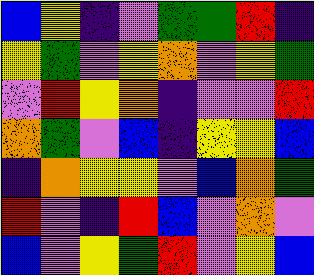[["blue", "yellow", "indigo", "violet", "green", "green", "red", "indigo"], ["yellow", "green", "violet", "yellow", "orange", "violet", "yellow", "green"], ["violet", "red", "yellow", "orange", "indigo", "violet", "violet", "red"], ["orange", "green", "violet", "blue", "indigo", "yellow", "yellow", "blue"], ["indigo", "orange", "yellow", "yellow", "violet", "blue", "orange", "green"], ["red", "violet", "indigo", "red", "blue", "violet", "orange", "violet"], ["blue", "violet", "yellow", "green", "red", "violet", "yellow", "blue"]]